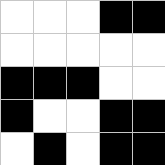[["white", "white", "white", "black", "black"], ["white", "white", "white", "white", "white"], ["black", "black", "black", "white", "white"], ["black", "white", "white", "black", "black"], ["white", "black", "white", "black", "black"]]